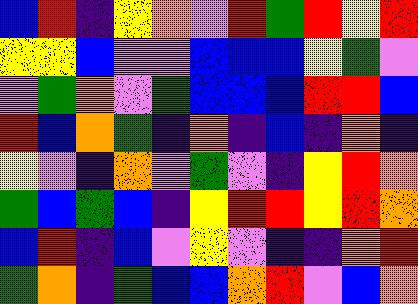[["blue", "red", "indigo", "yellow", "orange", "violet", "red", "green", "red", "yellow", "red"], ["yellow", "yellow", "blue", "violet", "violet", "blue", "blue", "blue", "yellow", "green", "violet"], ["violet", "green", "orange", "violet", "green", "blue", "blue", "blue", "red", "red", "blue"], ["red", "blue", "orange", "green", "indigo", "orange", "indigo", "blue", "indigo", "orange", "indigo"], ["yellow", "violet", "indigo", "orange", "violet", "green", "violet", "indigo", "yellow", "red", "orange"], ["green", "blue", "green", "blue", "indigo", "yellow", "red", "red", "yellow", "red", "orange"], ["blue", "red", "indigo", "blue", "violet", "yellow", "violet", "indigo", "indigo", "orange", "red"], ["green", "orange", "indigo", "green", "blue", "blue", "orange", "red", "violet", "blue", "orange"]]